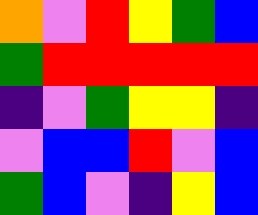[["orange", "violet", "red", "yellow", "green", "blue"], ["green", "red", "red", "red", "red", "red"], ["indigo", "violet", "green", "yellow", "yellow", "indigo"], ["violet", "blue", "blue", "red", "violet", "blue"], ["green", "blue", "violet", "indigo", "yellow", "blue"]]